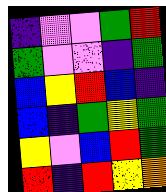[["indigo", "violet", "violet", "green", "red"], ["green", "violet", "violet", "indigo", "green"], ["blue", "yellow", "red", "blue", "indigo"], ["blue", "indigo", "green", "yellow", "green"], ["yellow", "violet", "blue", "red", "green"], ["red", "indigo", "red", "yellow", "orange"]]